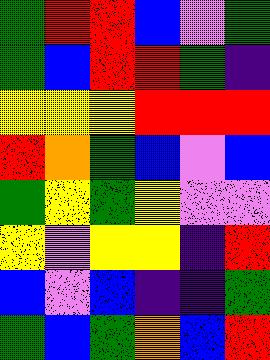[["green", "red", "red", "blue", "violet", "green"], ["green", "blue", "red", "red", "green", "indigo"], ["yellow", "yellow", "yellow", "red", "red", "red"], ["red", "orange", "green", "blue", "violet", "blue"], ["green", "yellow", "green", "yellow", "violet", "violet"], ["yellow", "violet", "yellow", "yellow", "indigo", "red"], ["blue", "violet", "blue", "indigo", "indigo", "green"], ["green", "blue", "green", "orange", "blue", "red"]]